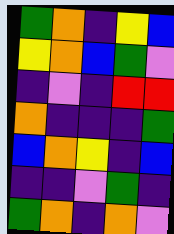[["green", "orange", "indigo", "yellow", "blue"], ["yellow", "orange", "blue", "green", "violet"], ["indigo", "violet", "indigo", "red", "red"], ["orange", "indigo", "indigo", "indigo", "green"], ["blue", "orange", "yellow", "indigo", "blue"], ["indigo", "indigo", "violet", "green", "indigo"], ["green", "orange", "indigo", "orange", "violet"]]